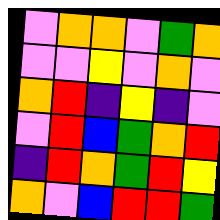[["violet", "orange", "orange", "violet", "green", "orange"], ["violet", "violet", "yellow", "violet", "orange", "violet"], ["orange", "red", "indigo", "yellow", "indigo", "violet"], ["violet", "red", "blue", "green", "orange", "red"], ["indigo", "red", "orange", "green", "red", "yellow"], ["orange", "violet", "blue", "red", "red", "green"]]